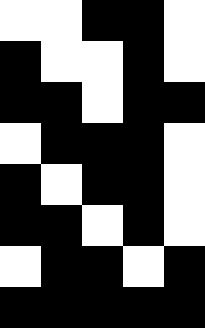[["white", "white", "black", "black", "white"], ["black", "white", "white", "black", "white"], ["black", "black", "white", "black", "black"], ["white", "black", "black", "black", "white"], ["black", "white", "black", "black", "white"], ["black", "black", "white", "black", "white"], ["white", "black", "black", "white", "black"], ["black", "black", "black", "black", "black"]]